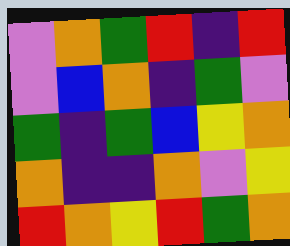[["violet", "orange", "green", "red", "indigo", "red"], ["violet", "blue", "orange", "indigo", "green", "violet"], ["green", "indigo", "green", "blue", "yellow", "orange"], ["orange", "indigo", "indigo", "orange", "violet", "yellow"], ["red", "orange", "yellow", "red", "green", "orange"]]